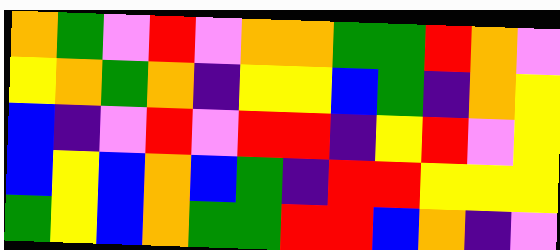[["orange", "green", "violet", "red", "violet", "orange", "orange", "green", "green", "red", "orange", "violet"], ["yellow", "orange", "green", "orange", "indigo", "yellow", "yellow", "blue", "green", "indigo", "orange", "yellow"], ["blue", "indigo", "violet", "red", "violet", "red", "red", "indigo", "yellow", "red", "violet", "yellow"], ["blue", "yellow", "blue", "orange", "blue", "green", "indigo", "red", "red", "yellow", "yellow", "yellow"], ["green", "yellow", "blue", "orange", "green", "green", "red", "red", "blue", "orange", "indigo", "violet"]]